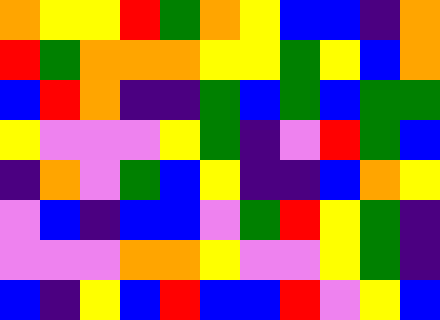[["orange", "yellow", "yellow", "red", "green", "orange", "yellow", "blue", "blue", "indigo", "orange"], ["red", "green", "orange", "orange", "orange", "yellow", "yellow", "green", "yellow", "blue", "orange"], ["blue", "red", "orange", "indigo", "indigo", "green", "blue", "green", "blue", "green", "green"], ["yellow", "violet", "violet", "violet", "yellow", "green", "indigo", "violet", "red", "green", "blue"], ["indigo", "orange", "violet", "green", "blue", "yellow", "indigo", "indigo", "blue", "orange", "yellow"], ["violet", "blue", "indigo", "blue", "blue", "violet", "green", "red", "yellow", "green", "indigo"], ["violet", "violet", "violet", "orange", "orange", "yellow", "violet", "violet", "yellow", "green", "indigo"], ["blue", "indigo", "yellow", "blue", "red", "blue", "blue", "red", "violet", "yellow", "blue"]]